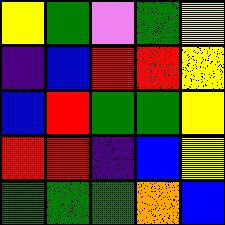[["yellow", "green", "violet", "green", "yellow"], ["indigo", "blue", "red", "red", "yellow"], ["blue", "red", "green", "green", "yellow"], ["red", "red", "indigo", "blue", "yellow"], ["green", "green", "green", "orange", "blue"]]